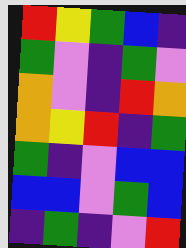[["red", "yellow", "green", "blue", "indigo"], ["green", "violet", "indigo", "green", "violet"], ["orange", "violet", "indigo", "red", "orange"], ["orange", "yellow", "red", "indigo", "green"], ["green", "indigo", "violet", "blue", "blue"], ["blue", "blue", "violet", "green", "blue"], ["indigo", "green", "indigo", "violet", "red"]]